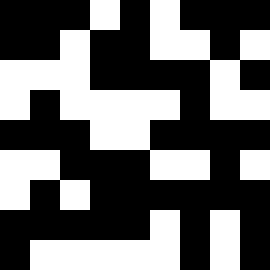[["black", "black", "black", "white", "black", "white", "black", "black", "black"], ["black", "black", "white", "black", "black", "white", "white", "black", "white"], ["white", "white", "white", "black", "black", "black", "black", "white", "black"], ["white", "black", "white", "white", "white", "white", "black", "white", "white"], ["black", "black", "black", "white", "white", "black", "black", "black", "black"], ["white", "white", "black", "black", "black", "white", "white", "black", "white"], ["white", "black", "white", "black", "black", "black", "black", "black", "black"], ["black", "black", "black", "black", "black", "white", "black", "white", "black"], ["black", "white", "white", "white", "white", "white", "black", "white", "black"]]